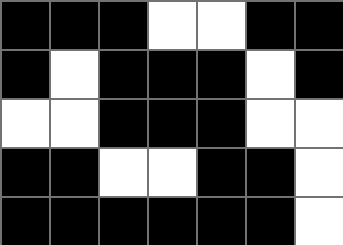[["black", "black", "black", "white", "white", "black", "black"], ["black", "white", "black", "black", "black", "white", "black"], ["white", "white", "black", "black", "black", "white", "white"], ["black", "black", "white", "white", "black", "black", "white"], ["black", "black", "black", "black", "black", "black", "white"]]